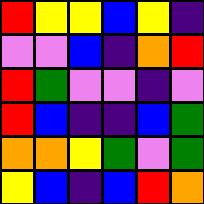[["red", "yellow", "yellow", "blue", "yellow", "indigo"], ["violet", "violet", "blue", "indigo", "orange", "red"], ["red", "green", "violet", "violet", "indigo", "violet"], ["red", "blue", "indigo", "indigo", "blue", "green"], ["orange", "orange", "yellow", "green", "violet", "green"], ["yellow", "blue", "indigo", "blue", "red", "orange"]]